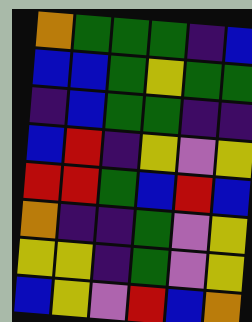[["orange", "green", "green", "green", "indigo", "blue"], ["blue", "blue", "green", "yellow", "green", "green"], ["indigo", "blue", "green", "green", "indigo", "indigo"], ["blue", "red", "indigo", "yellow", "violet", "yellow"], ["red", "red", "green", "blue", "red", "blue"], ["orange", "indigo", "indigo", "green", "violet", "yellow"], ["yellow", "yellow", "indigo", "green", "violet", "yellow"], ["blue", "yellow", "violet", "red", "blue", "orange"]]